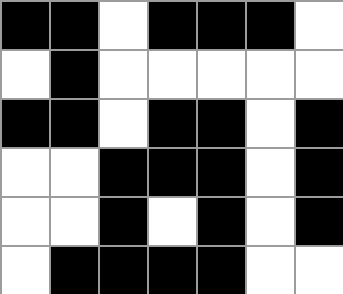[["black", "black", "white", "black", "black", "black", "white"], ["white", "black", "white", "white", "white", "white", "white"], ["black", "black", "white", "black", "black", "white", "black"], ["white", "white", "black", "black", "black", "white", "black"], ["white", "white", "black", "white", "black", "white", "black"], ["white", "black", "black", "black", "black", "white", "white"]]